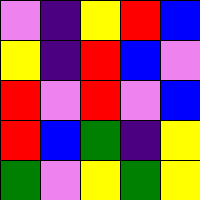[["violet", "indigo", "yellow", "red", "blue"], ["yellow", "indigo", "red", "blue", "violet"], ["red", "violet", "red", "violet", "blue"], ["red", "blue", "green", "indigo", "yellow"], ["green", "violet", "yellow", "green", "yellow"]]